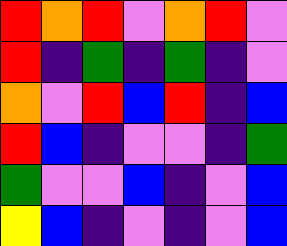[["red", "orange", "red", "violet", "orange", "red", "violet"], ["red", "indigo", "green", "indigo", "green", "indigo", "violet"], ["orange", "violet", "red", "blue", "red", "indigo", "blue"], ["red", "blue", "indigo", "violet", "violet", "indigo", "green"], ["green", "violet", "violet", "blue", "indigo", "violet", "blue"], ["yellow", "blue", "indigo", "violet", "indigo", "violet", "blue"]]